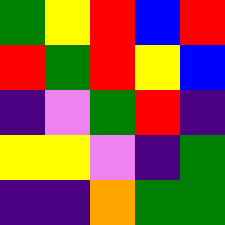[["green", "yellow", "red", "blue", "red"], ["red", "green", "red", "yellow", "blue"], ["indigo", "violet", "green", "red", "indigo"], ["yellow", "yellow", "violet", "indigo", "green"], ["indigo", "indigo", "orange", "green", "green"]]